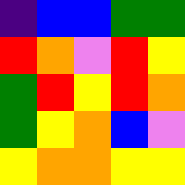[["indigo", "blue", "blue", "green", "green"], ["red", "orange", "violet", "red", "yellow"], ["green", "red", "yellow", "red", "orange"], ["green", "yellow", "orange", "blue", "violet"], ["yellow", "orange", "orange", "yellow", "yellow"]]